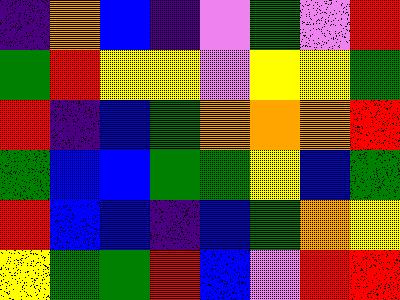[["indigo", "orange", "blue", "indigo", "violet", "green", "violet", "red"], ["green", "red", "yellow", "yellow", "violet", "yellow", "yellow", "green"], ["red", "indigo", "blue", "green", "orange", "orange", "orange", "red"], ["green", "blue", "blue", "green", "green", "yellow", "blue", "green"], ["red", "blue", "blue", "indigo", "blue", "green", "orange", "yellow"], ["yellow", "green", "green", "red", "blue", "violet", "red", "red"]]